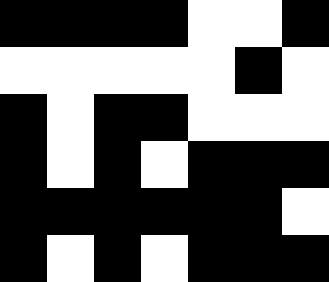[["black", "black", "black", "black", "white", "white", "black"], ["white", "white", "white", "white", "white", "black", "white"], ["black", "white", "black", "black", "white", "white", "white"], ["black", "white", "black", "white", "black", "black", "black"], ["black", "black", "black", "black", "black", "black", "white"], ["black", "white", "black", "white", "black", "black", "black"]]